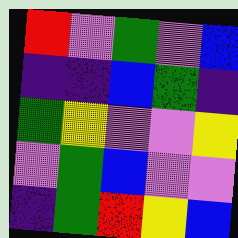[["red", "violet", "green", "violet", "blue"], ["indigo", "indigo", "blue", "green", "indigo"], ["green", "yellow", "violet", "violet", "yellow"], ["violet", "green", "blue", "violet", "violet"], ["indigo", "green", "red", "yellow", "blue"]]